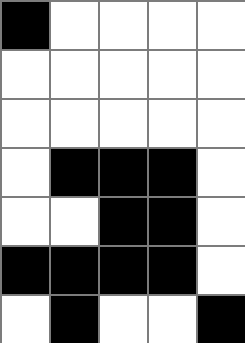[["black", "white", "white", "white", "white"], ["white", "white", "white", "white", "white"], ["white", "white", "white", "white", "white"], ["white", "black", "black", "black", "white"], ["white", "white", "black", "black", "white"], ["black", "black", "black", "black", "white"], ["white", "black", "white", "white", "black"]]